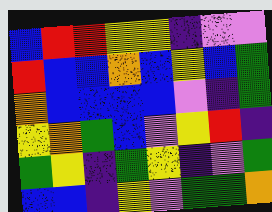[["blue", "red", "red", "yellow", "yellow", "indigo", "violet", "violet"], ["red", "blue", "blue", "orange", "blue", "yellow", "blue", "green"], ["orange", "blue", "blue", "blue", "blue", "violet", "indigo", "green"], ["yellow", "orange", "green", "blue", "violet", "yellow", "red", "indigo"], ["green", "yellow", "indigo", "green", "yellow", "indigo", "violet", "green"], ["blue", "blue", "indigo", "yellow", "violet", "green", "green", "orange"]]